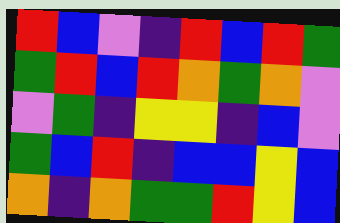[["red", "blue", "violet", "indigo", "red", "blue", "red", "green"], ["green", "red", "blue", "red", "orange", "green", "orange", "violet"], ["violet", "green", "indigo", "yellow", "yellow", "indigo", "blue", "violet"], ["green", "blue", "red", "indigo", "blue", "blue", "yellow", "blue"], ["orange", "indigo", "orange", "green", "green", "red", "yellow", "blue"]]